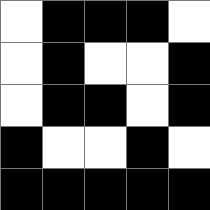[["white", "black", "black", "black", "white"], ["white", "black", "white", "white", "black"], ["white", "black", "black", "white", "black"], ["black", "white", "white", "black", "white"], ["black", "black", "black", "black", "black"]]